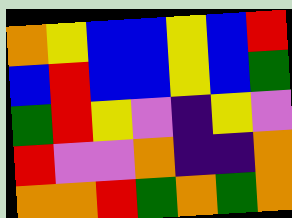[["orange", "yellow", "blue", "blue", "yellow", "blue", "red"], ["blue", "red", "blue", "blue", "yellow", "blue", "green"], ["green", "red", "yellow", "violet", "indigo", "yellow", "violet"], ["red", "violet", "violet", "orange", "indigo", "indigo", "orange"], ["orange", "orange", "red", "green", "orange", "green", "orange"]]